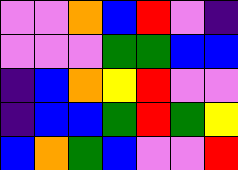[["violet", "violet", "orange", "blue", "red", "violet", "indigo"], ["violet", "violet", "violet", "green", "green", "blue", "blue"], ["indigo", "blue", "orange", "yellow", "red", "violet", "violet"], ["indigo", "blue", "blue", "green", "red", "green", "yellow"], ["blue", "orange", "green", "blue", "violet", "violet", "red"]]